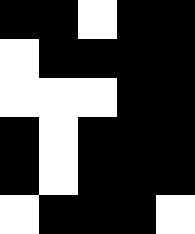[["black", "black", "white", "black", "black"], ["white", "black", "black", "black", "black"], ["white", "white", "white", "black", "black"], ["black", "white", "black", "black", "black"], ["black", "white", "black", "black", "black"], ["white", "black", "black", "black", "white"]]